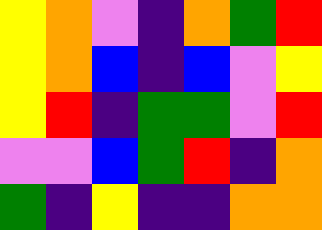[["yellow", "orange", "violet", "indigo", "orange", "green", "red"], ["yellow", "orange", "blue", "indigo", "blue", "violet", "yellow"], ["yellow", "red", "indigo", "green", "green", "violet", "red"], ["violet", "violet", "blue", "green", "red", "indigo", "orange"], ["green", "indigo", "yellow", "indigo", "indigo", "orange", "orange"]]